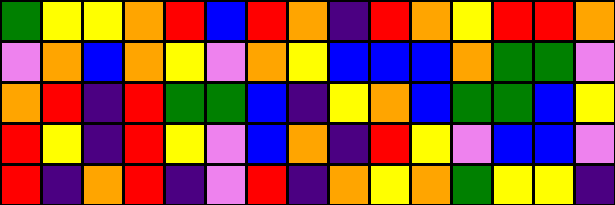[["green", "yellow", "yellow", "orange", "red", "blue", "red", "orange", "indigo", "red", "orange", "yellow", "red", "red", "orange"], ["violet", "orange", "blue", "orange", "yellow", "violet", "orange", "yellow", "blue", "blue", "blue", "orange", "green", "green", "violet"], ["orange", "red", "indigo", "red", "green", "green", "blue", "indigo", "yellow", "orange", "blue", "green", "green", "blue", "yellow"], ["red", "yellow", "indigo", "red", "yellow", "violet", "blue", "orange", "indigo", "red", "yellow", "violet", "blue", "blue", "violet"], ["red", "indigo", "orange", "red", "indigo", "violet", "red", "indigo", "orange", "yellow", "orange", "green", "yellow", "yellow", "indigo"]]